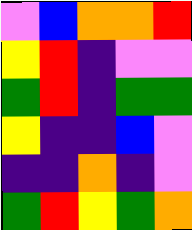[["violet", "blue", "orange", "orange", "red"], ["yellow", "red", "indigo", "violet", "violet"], ["green", "red", "indigo", "green", "green"], ["yellow", "indigo", "indigo", "blue", "violet"], ["indigo", "indigo", "orange", "indigo", "violet"], ["green", "red", "yellow", "green", "orange"]]